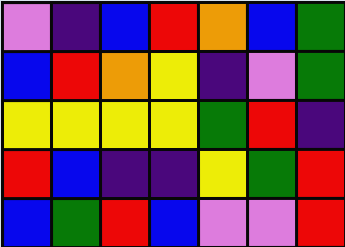[["violet", "indigo", "blue", "red", "orange", "blue", "green"], ["blue", "red", "orange", "yellow", "indigo", "violet", "green"], ["yellow", "yellow", "yellow", "yellow", "green", "red", "indigo"], ["red", "blue", "indigo", "indigo", "yellow", "green", "red"], ["blue", "green", "red", "blue", "violet", "violet", "red"]]